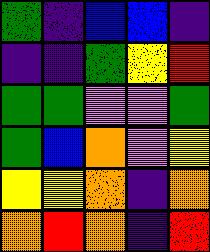[["green", "indigo", "blue", "blue", "indigo"], ["indigo", "indigo", "green", "yellow", "red"], ["green", "green", "violet", "violet", "green"], ["green", "blue", "orange", "violet", "yellow"], ["yellow", "yellow", "orange", "indigo", "orange"], ["orange", "red", "orange", "indigo", "red"]]